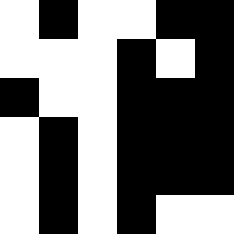[["white", "black", "white", "white", "black", "black"], ["white", "white", "white", "black", "white", "black"], ["black", "white", "white", "black", "black", "black"], ["white", "black", "white", "black", "black", "black"], ["white", "black", "white", "black", "black", "black"], ["white", "black", "white", "black", "white", "white"]]